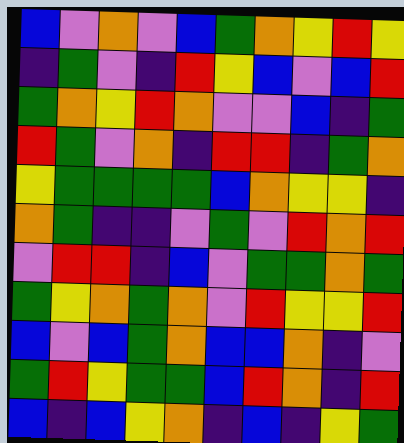[["blue", "violet", "orange", "violet", "blue", "green", "orange", "yellow", "red", "yellow"], ["indigo", "green", "violet", "indigo", "red", "yellow", "blue", "violet", "blue", "red"], ["green", "orange", "yellow", "red", "orange", "violet", "violet", "blue", "indigo", "green"], ["red", "green", "violet", "orange", "indigo", "red", "red", "indigo", "green", "orange"], ["yellow", "green", "green", "green", "green", "blue", "orange", "yellow", "yellow", "indigo"], ["orange", "green", "indigo", "indigo", "violet", "green", "violet", "red", "orange", "red"], ["violet", "red", "red", "indigo", "blue", "violet", "green", "green", "orange", "green"], ["green", "yellow", "orange", "green", "orange", "violet", "red", "yellow", "yellow", "red"], ["blue", "violet", "blue", "green", "orange", "blue", "blue", "orange", "indigo", "violet"], ["green", "red", "yellow", "green", "green", "blue", "red", "orange", "indigo", "red"], ["blue", "indigo", "blue", "yellow", "orange", "indigo", "blue", "indigo", "yellow", "green"]]